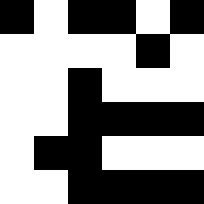[["black", "white", "black", "black", "white", "black"], ["white", "white", "white", "white", "black", "white"], ["white", "white", "black", "white", "white", "white"], ["white", "white", "black", "black", "black", "black"], ["white", "black", "black", "white", "white", "white"], ["white", "white", "black", "black", "black", "black"]]